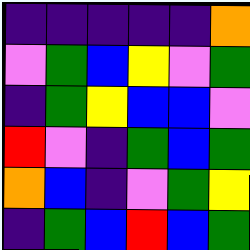[["indigo", "indigo", "indigo", "indigo", "indigo", "orange"], ["violet", "green", "blue", "yellow", "violet", "green"], ["indigo", "green", "yellow", "blue", "blue", "violet"], ["red", "violet", "indigo", "green", "blue", "green"], ["orange", "blue", "indigo", "violet", "green", "yellow"], ["indigo", "green", "blue", "red", "blue", "green"]]